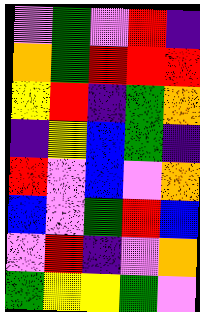[["violet", "green", "violet", "red", "indigo"], ["orange", "green", "red", "red", "red"], ["yellow", "red", "indigo", "green", "orange"], ["indigo", "yellow", "blue", "green", "indigo"], ["red", "violet", "blue", "violet", "orange"], ["blue", "violet", "green", "red", "blue"], ["violet", "red", "indigo", "violet", "orange"], ["green", "yellow", "yellow", "green", "violet"]]